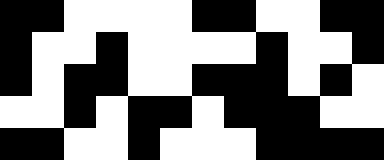[["black", "black", "white", "white", "white", "white", "black", "black", "white", "white", "black", "black"], ["black", "white", "white", "black", "white", "white", "white", "white", "black", "white", "white", "black"], ["black", "white", "black", "black", "white", "white", "black", "black", "black", "white", "black", "white"], ["white", "white", "black", "white", "black", "black", "white", "black", "black", "black", "white", "white"], ["black", "black", "white", "white", "black", "white", "white", "white", "black", "black", "black", "black"]]